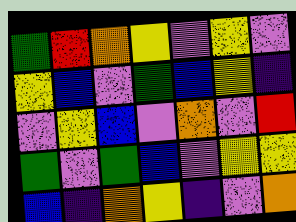[["green", "red", "orange", "yellow", "violet", "yellow", "violet"], ["yellow", "blue", "violet", "green", "blue", "yellow", "indigo"], ["violet", "yellow", "blue", "violet", "orange", "violet", "red"], ["green", "violet", "green", "blue", "violet", "yellow", "yellow"], ["blue", "indigo", "orange", "yellow", "indigo", "violet", "orange"]]